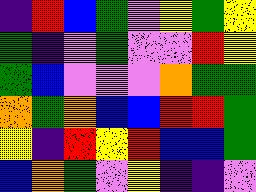[["indigo", "red", "blue", "green", "violet", "yellow", "green", "yellow"], ["green", "indigo", "violet", "green", "violet", "violet", "red", "yellow"], ["green", "blue", "violet", "violet", "violet", "orange", "green", "green"], ["orange", "green", "orange", "blue", "blue", "red", "red", "green"], ["yellow", "indigo", "red", "yellow", "red", "blue", "blue", "green"], ["blue", "orange", "green", "violet", "yellow", "indigo", "indigo", "violet"]]